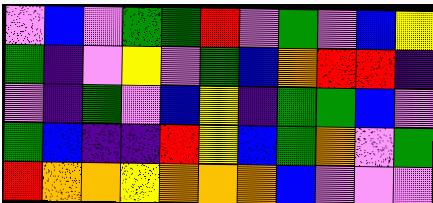[["violet", "blue", "violet", "green", "green", "red", "violet", "green", "violet", "blue", "yellow"], ["green", "indigo", "violet", "yellow", "violet", "green", "blue", "orange", "red", "red", "indigo"], ["violet", "indigo", "green", "violet", "blue", "yellow", "indigo", "green", "green", "blue", "violet"], ["green", "blue", "indigo", "indigo", "red", "yellow", "blue", "green", "orange", "violet", "green"], ["red", "orange", "orange", "yellow", "orange", "orange", "orange", "blue", "violet", "violet", "violet"]]